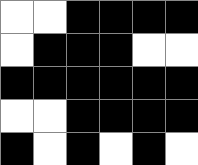[["white", "white", "black", "black", "black", "black"], ["white", "black", "black", "black", "white", "white"], ["black", "black", "black", "black", "black", "black"], ["white", "white", "black", "black", "black", "black"], ["black", "white", "black", "white", "black", "white"]]